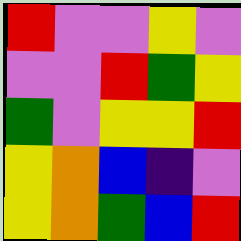[["red", "violet", "violet", "yellow", "violet"], ["violet", "violet", "red", "green", "yellow"], ["green", "violet", "yellow", "yellow", "red"], ["yellow", "orange", "blue", "indigo", "violet"], ["yellow", "orange", "green", "blue", "red"]]